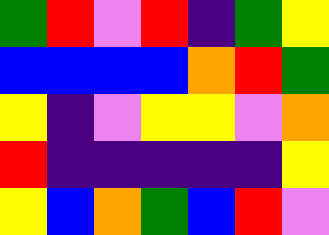[["green", "red", "violet", "red", "indigo", "green", "yellow"], ["blue", "blue", "blue", "blue", "orange", "red", "green"], ["yellow", "indigo", "violet", "yellow", "yellow", "violet", "orange"], ["red", "indigo", "indigo", "indigo", "indigo", "indigo", "yellow"], ["yellow", "blue", "orange", "green", "blue", "red", "violet"]]